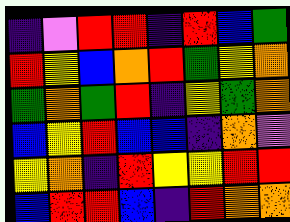[["indigo", "violet", "red", "red", "indigo", "red", "blue", "green"], ["red", "yellow", "blue", "orange", "red", "green", "yellow", "orange"], ["green", "orange", "green", "red", "indigo", "yellow", "green", "orange"], ["blue", "yellow", "red", "blue", "blue", "indigo", "orange", "violet"], ["yellow", "orange", "indigo", "red", "yellow", "yellow", "red", "red"], ["blue", "red", "red", "blue", "indigo", "red", "orange", "orange"]]